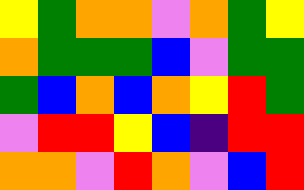[["yellow", "green", "orange", "orange", "violet", "orange", "green", "yellow"], ["orange", "green", "green", "green", "blue", "violet", "green", "green"], ["green", "blue", "orange", "blue", "orange", "yellow", "red", "green"], ["violet", "red", "red", "yellow", "blue", "indigo", "red", "red"], ["orange", "orange", "violet", "red", "orange", "violet", "blue", "red"]]